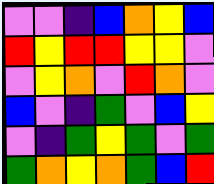[["violet", "violet", "indigo", "blue", "orange", "yellow", "blue"], ["red", "yellow", "red", "red", "yellow", "yellow", "violet"], ["violet", "yellow", "orange", "violet", "red", "orange", "violet"], ["blue", "violet", "indigo", "green", "violet", "blue", "yellow"], ["violet", "indigo", "green", "yellow", "green", "violet", "green"], ["green", "orange", "yellow", "orange", "green", "blue", "red"]]